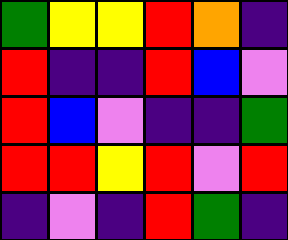[["green", "yellow", "yellow", "red", "orange", "indigo"], ["red", "indigo", "indigo", "red", "blue", "violet"], ["red", "blue", "violet", "indigo", "indigo", "green"], ["red", "red", "yellow", "red", "violet", "red"], ["indigo", "violet", "indigo", "red", "green", "indigo"]]